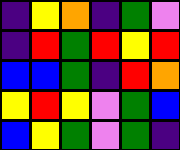[["indigo", "yellow", "orange", "indigo", "green", "violet"], ["indigo", "red", "green", "red", "yellow", "red"], ["blue", "blue", "green", "indigo", "red", "orange"], ["yellow", "red", "yellow", "violet", "green", "blue"], ["blue", "yellow", "green", "violet", "green", "indigo"]]